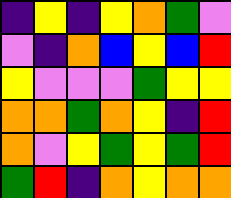[["indigo", "yellow", "indigo", "yellow", "orange", "green", "violet"], ["violet", "indigo", "orange", "blue", "yellow", "blue", "red"], ["yellow", "violet", "violet", "violet", "green", "yellow", "yellow"], ["orange", "orange", "green", "orange", "yellow", "indigo", "red"], ["orange", "violet", "yellow", "green", "yellow", "green", "red"], ["green", "red", "indigo", "orange", "yellow", "orange", "orange"]]